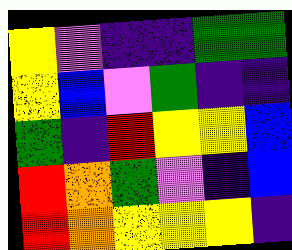[["yellow", "violet", "indigo", "indigo", "green", "green"], ["yellow", "blue", "violet", "green", "indigo", "indigo"], ["green", "indigo", "red", "yellow", "yellow", "blue"], ["red", "orange", "green", "violet", "indigo", "blue"], ["red", "orange", "yellow", "yellow", "yellow", "indigo"]]